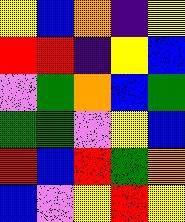[["yellow", "blue", "orange", "indigo", "yellow"], ["red", "red", "indigo", "yellow", "blue"], ["violet", "green", "orange", "blue", "green"], ["green", "green", "violet", "yellow", "blue"], ["red", "blue", "red", "green", "orange"], ["blue", "violet", "yellow", "red", "yellow"]]